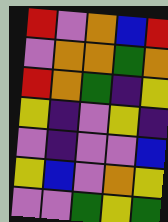[["red", "violet", "orange", "blue", "red"], ["violet", "orange", "orange", "green", "orange"], ["red", "orange", "green", "indigo", "yellow"], ["yellow", "indigo", "violet", "yellow", "indigo"], ["violet", "indigo", "violet", "violet", "blue"], ["yellow", "blue", "violet", "orange", "yellow"], ["violet", "violet", "green", "yellow", "green"]]